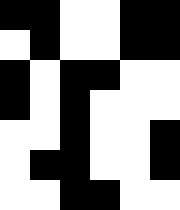[["black", "black", "white", "white", "black", "black"], ["white", "black", "white", "white", "black", "black"], ["black", "white", "black", "black", "white", "white"], ["black", "white", "black", "white", "white", "white"], ["white", "white", "black", "white", "white", "black"], ["white", "black", "black", "white", "white", "black"], ["white", "white", "black", "black", "white", "white"]]